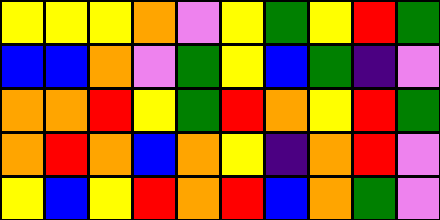[["yellow", "yellow", "yellow", "orange", "violet", "yellow", "green", "yellow", "red", "green"], ["blue", "blue", "orange", "violet", "green", "yellow", "blue", "green", "indigo", "violet"], ["orange", "orange", "red", "yellow", "green", "red", "orange", "yellow", "red", "green"], ["orange", "red", "orange", "blue", "orange", "yellow", "indigo", "orange", "red", "violet"], ["yellow", "blue", "yellow", "red", "orange", "red", "blue", "orange", "green", "violet"]]